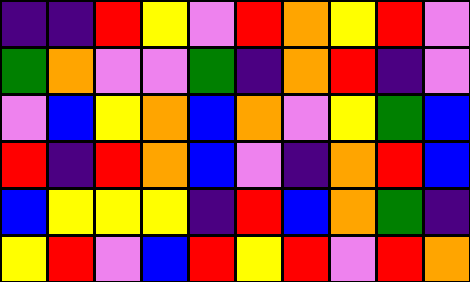[["indigo", "indigo", "red", "yellow", "violet", "red", "orange", "yellow", "red", "violet"], ["green", "orange", "violet", "violet", "green", "indigo", "orange", "red", "indigo", "violet"], ["violet", "blue", "yellow", "orange", "blue", "orange", "violet", "yellow", "green", "blue"], ["red", "indigo", "red", "orange", "blue", "violet", "indigo", "orange", "red", "blue"], ["blue", "yellow", "yellow", "yellow", "indigo", "red", "blue", "orange", "green", "indigo"], ["yellow", "red", "violet", "blue", "red", "yellow", "red", "violet", "red", "orange"]]